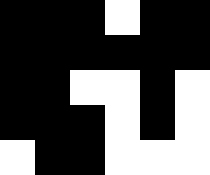[["black", "black", "black", "white", "black", "black"], ["black", "black", "black", "black", "black", "black"], ["black", "black", "white", "white", "black", "white"], ["black", "black", "black", "white", "black", "white"], ["white", "black", "black", "white", "white", "white"]]